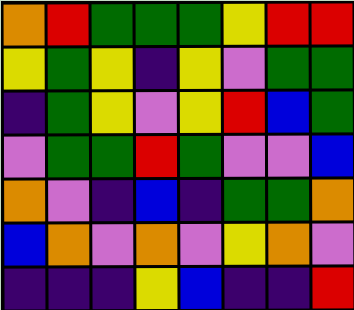[["orange", "red", "green", "green", "green", "yellow", "red", "red"], ["yellow", "green", "yellow", "indigo", "yellow", "violet", "green", "green"], ["indigo", "green", "yellow", "violet", "yellow", "red", "blue", "green"], ["violet", "green", "green", "red", "green", "violet", "violet", "blue"], ["orange", "violet", "indigo", "blue", "indigo", "green", "green", "orange"], ["blue", "orange", "violet", "orange", "violet", "yellow", "orange", "violet"], ["indigo", "indigo", "indigo", "yellow", "blue", "indigo", "indigo", "red"]]